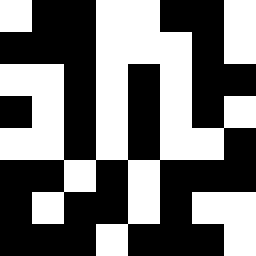[["white", "black", "black", "white", "white", "black", "black", "white"], ["black", "black", "black", "white", "white", "white", "black", "white"], ["white", "white", "black", "white", "black", "white", "black", "black"], ["black", "white", "black", "white", "black", "white", "black", "white"], ["white", "white", "black", "white", "black", "white", "white", "black"], ["black", "black", "white", "black", "white", "black", "black", "black"], ["black", "white", "black", "black", "white", "black", "white", "white"], ["black", "black", "black", "white", "black", "black", "black", "white"]]